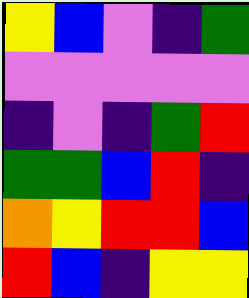[["yellow", "blue", "violet", "indigo", "green"], ["violet", "violet", "violet", "violet", "violet"], ["indigo", "violet", "indigo", "green", "red"], ["green", "green", "blue", "red", "indigo"], ["orange", "yellow", "red", "red", "blue"], ["red", "blue", "indigo", "yellow", "yellow"]]